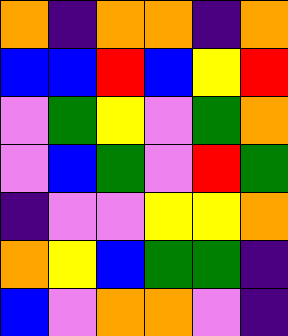[["orange", "indigo", "orange", "orange", "indigo", "orange"], ["blue", "blue", "red", "blue", "yellow", "red"], ["violet", "green", "yellow", "violet", "green", "orange"], ["violet", "blue", "green", "violet", "red", "green"], ["indigo", "violet", "violet", "yellow", "yellow", "orange"], ["orange", "yellow", "blue", "green", "green", "indigo"], ["blue", "violet", "orange", "orange", "violet", "indigo"]]